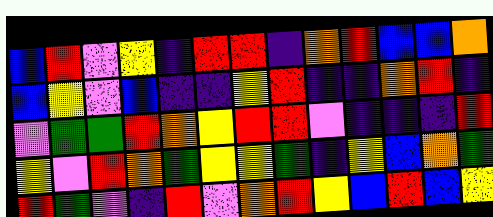[["blue", "red", "violet", "yellow", "indigo", "red", "red", "indigo", "orange", "red", "blue", "blue", "orange"], ["blue", "yellow", "violet", "blue", "indigo", "indigo", "yellow", "red", "indigo", "indigo", "orange", "red", "indigo"], ["violet", "green", "green", "red", "orange", "yellow", "red", "red", "violet", "indigo", "indigo", "indigo", "red"], ["yellow", "violet", "red", "orange", "green", "yellow", "yellow", "green", "indigo", "yellow", "blue", "orange", "green"], ["red", "green", "violet", "indigo", "red", "violet", "orange", "red", "yellow", "blue", "red", "blue", "yellow"]]